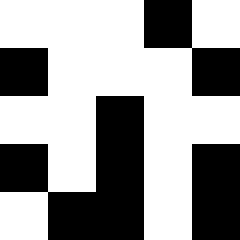[["white", "white", "white", "black", "white"], ["black", "white", "white", "white", "black"], ["white", "white", "black", "white", "white"], ["black", "white", "black", "white", "black"], ["white", "black", "black", "white", "black"]]